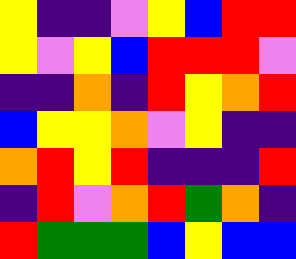[["yellow", "indigo", "indigo", "violet", "yellow", "blue", "red", "red"], ["yellow", "violet", "yellow", "blue", "red", "red", "red", "violet"], ["indigo", "indigo", "orange", "indigo", "red", "yellow", "orange", "red"], ["blue", "yellow", "yellow", "orange", "violet", "yellow", "indigo", "indigo"], ["orange", "red", "yellow", "red", "indigo", "indigo", "indigo", "red"], ["indigo", "red", "violet", "orange", "red", "green", "orange", "indigo"], ["red", "green", "green", "green", "blue", "yellow", "blue", "blue"]]